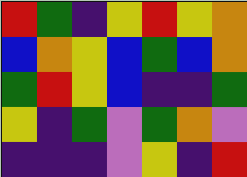[["red", "green", "indigo", "yellow", "red", "yellow", "orange"], ["blue", "orange", "yellow", "blue", "green", "blue", "orange"], ["green", "red", "yellow", "blue", "indigo", "indigo", "green"], ["yellow", "indigo", "green", "violet", "green", "orange", "violet"], ["indigo", "indigo", "indigo", "violet", "yellow", "indigo", "red"]]